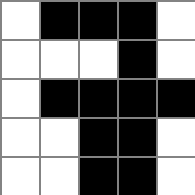[["white", "black", "black", "black", "white"], ["white", "white", "white", "black", "white"], ["white", "black", "black", "black", "black"], ["white", "white", "black", "black", "white"], ["white", "white", "black", "black", "white"]]